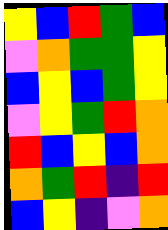[["yellow", "blue", "red", "green", "blue"], ["violet", "orange", "green", "green", "yellow"], ["blue", "yellow", "blue", "green", "yellow"], ["violet", "yellow", "green", "red", "orange"], ["red", "blue", "yellow", "blue", "orange"], ["orange", "green", "red", "indigo", "red"], ["blue", "yellow", "indigo", "violet", "orange"]]